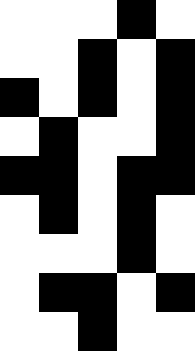[["white", "white", "white", "black", "white"], ["white", "white", "black", "white", "black"], ["black", "white", "black", "white", "black"], ["white", "black", "white", "white", "black"], ["black", "black", "white", "black", "black"], ["white", "black", "white", "black", "white"], ["white", "white", "white", "black", "white"], ["white", "black", "black", "white", "black"], ["white", "white", "black", "white", "white"]]